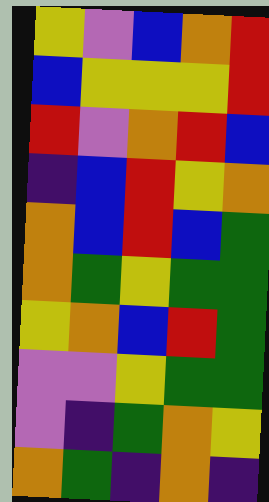[["yellow", "violet", "blue", "orange", "red"], ["blue", "yellow", "yellow", "yellow", "red"], ["red", "violet", "orange", "red", "blue"], ["indigo", "blue", "red", "yellow", "orange"], ["orange", "blue", "red", "blue", "green"], ["orange", "green", "yellow", "green", "green"], ["yellow", "orange", "blue", "red", "green"], ["violet", "violet", "yellow", "green", "green"], ["violet", "indigo", "green", "orange", "yellow"], ["orange", "green", "indigo", "orange", "indigo"]]